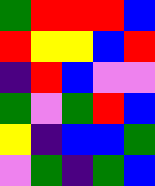[["green", "red", "red", "red", "blue"], ["red", "yellow", "yellow", "blue", "red"], ["indigo", "red", "blue", "violet", "violet"], ["green", "violet", "green", "red", "blue"], ["yellow", "indigo", "blue", "blue", "green"], ["violet", "green", "indigo", "green", "blue"]]